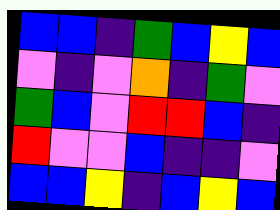[["blue", "blue", "indigo", "green", "blue", "yellow", "blue"], ["violet", "indigo", "violet", "orange", "indigo", "green", "violet"], ["green", "blue", "violet", "red", "red", "blue", "indigo"], ["red", "violet", "violet", "blue", "indigo", "indigo", "violet"], ["blue", "blue", "yellow", "indigo", "blue", "yellow", "blue"]]